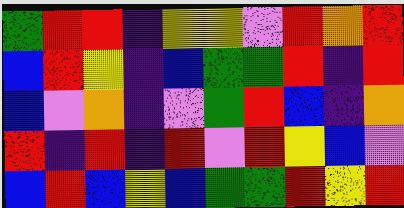[["green", "red", "red", "indigo", "yellow", "yellow", "violet", "red", "orange", "red"], ["blue", "red", "yellow", "indigo", "blue", "green", "green", "red", "indigo", "red"], ["blue", "violet", "orange", "indigo", "violet", "green", "red", "blue", "indigo", "orange"], ["red", "indigo", "red", "indigo", "red", "violet", "red", "yellow", "blue", "violet"], ["blue", "red", "blue", "yellow", "blue", "green", "green", "red", "yellow", "red"]]